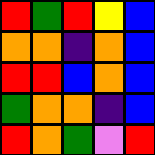[["red", "green", "red", "yellow", "blue"], ["orange", "orange", "indigo", "orange", "blue"], ["red", "red", "blue", "orange", "blue"], ["green", "orange", "orange", "indigo", "blue"], ["red", "orange", "green", "violet", "red"]]